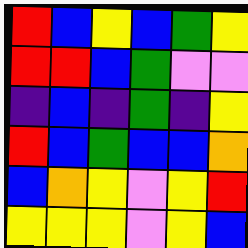[["red", "blue", "yellow", "blue", "green", "yellow"], ["red", "red", "blue", "green", "violet", "violet"], ["indigo", "blue", "indigo", "green", "indigo", "yellow"], ["red", "blue", "green", "blue", "blue", "orange"], ["blue", "orange", "yellow", "violet", "yellow", "red"], ["yellow", "yellow", "yellow", "violet", "yellow", "blue"]]